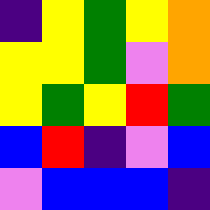[["indigo", "yellow", "green", "yellow", "orange"], ["yellow", "yellow", "green", "violet", "orange"], ["yellow", "green", "yellow", "red", "green"], ["blue", "red", "indigo", "violet", "blue"], ["violet", "blue", "blue", "blue", "indigo"]]